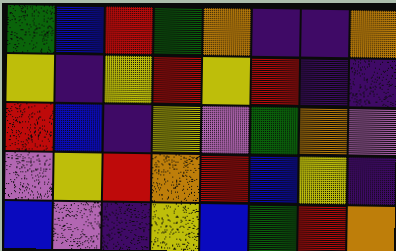[["green", "blue", "red", "green", "orange", "indigo", "indigo", "orange"], ["yellow", "indigo", "yellow", "red", "yellow", "red", "indigo", "indigo"], ["red", "blue", "indigo", "yellow", "violet", "green", "orange", "violet"], ["violet", "yellow", "red", "orange", "red", "blue", "yellow", "indigo"], ["blue", "violet", "indigo", "yellow", "blue", "green", "red", "orange"]]